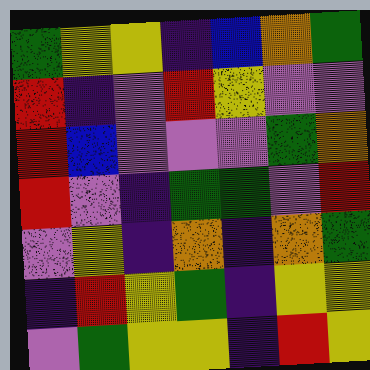[["green", "yellow", "yellow", "indigo", "blue", "orange", "green"], ["red", "indigo", "violet", "red", "yellow", "violet", "violet"], ["red", "blue", "violet", "violet", "violet", "green", "orange"], ["red", "violet", "indigo", "green", "green", "violet", "red"], ["violet", "yellow", "indigo", "orange", "indigo", "orange", "green"], ["indigo", "red", "yellow", "green", "indigo", "yellow", "yellow"], ["violet", "green", "yellow", "yellow", "indigo", "red", "yellow"]]